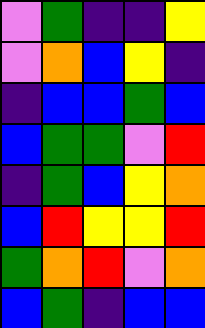[["violet", "green", "indigo", "indigo", "yellow"], ["violet", "orange", "blue", "yellow", "indigo"], ["indigo", "blue", "blue", "green", "blue"], ["blue", "green", "green", "violet", "red"], ["indigo", "green", "blue", "yellow", "orange"], ["blue", "red", "yellow", "yellow", "red"], ["green", "orange", "red", "violet", "orange"], ["blue", "green", "indigo", "blue", "blue"]]